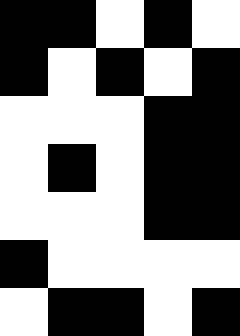[["black", "black", "white", "black", "white"], ["black", "white", "black", "white", "black"], ["white", "white", "white", "black", "black"], ["white", "black", "white", "black", "black"], ["white", "white", "white", "black", "black"], ["black", "white", "white", "white", "white"], ["white", "black", "black", "white", "black"]]